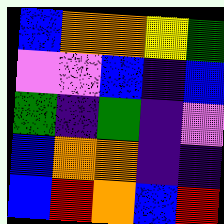[["blue", "orange", "orange", "yellow", "green"], ["violet", "violet", "blue", "indigo", "blue"], ["green", "indigo", "green", "indigo", "violet"], ["blue", "orange", "orange", "indigo", "indigo"], ["blue", "red", "orange", "blue", "red"]]